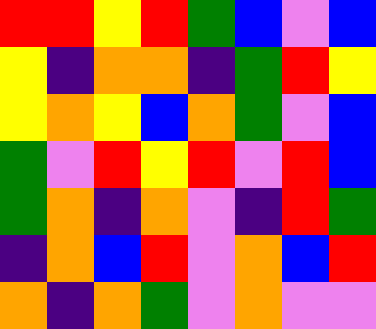[["red", "red", "yellow", "red", "green", "blue", "violet", "blue"], ["yellow", "indigo", "orange", "orange", "indigo", "green", "red", "yellow"], ["yellow", "orange", "yellow", "blue", "orange", "green", "violet", "blue"], ["green", "violet", "red", "yellow", "red", "violet", "red", "blue"], ["green", "orange", "indigo", "orange", "violet", "indigo", "red", "green"], ["indigo", "orange", "blue", "red", "violet", "orange", "blue", "red"], ["orange", "indigo", "orange", "green", "violet", "orange", "violet", "violet"]]